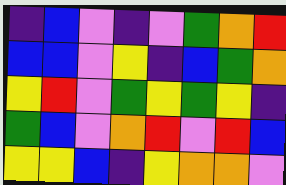[["indigo", "blue", "violet", "indigo", "violet", "green", "orange", "red"], ["blue", "blue", "violet", "yellow", "indigo", "blue", "green", "orange"], ["yellow", "red", "violet", "green", "yellow", "green", "yellow", "indigo"], ["green", "blue", "violet", "orange", "red", "violet", "red", "blue"], ["yellow", "yellow", "blue", "indigo", "yellow", "orange", "orange", "violet"]]